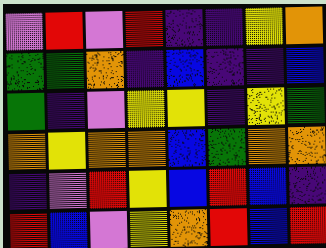[["violet", "red", "violet", "red", "indigo", "indigo", "yellow", "orange"], ["green", "green", "orange", "indigo", "blue", "indigo", "indigo", "blue"], ["green", "indigo", "violet", "yellow", "yellow", "indigo", "yellow", "green"], ["orange", "yellow", "orange", "orange", "blue", "green", "orange", "orange"], ["indigo", "violet", "red", "yellow", "blue", "red", "blue", "indigo"], ["red", "blue", "violet", "yellow", "orange", "red", "blue", "red"]]